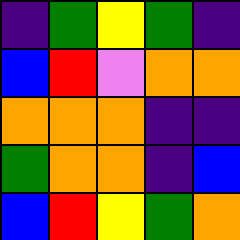[["indigo", "green", "yellow", "green", "indigo"], ["blue", "red", "violet", "orange", "orange"], ["orange", "orange", "orange", "indigo", "indigo"], ["green", "orange", "orange", "indigo", "blue"], ["blue", "red", "yellow", "green", "orange"]]